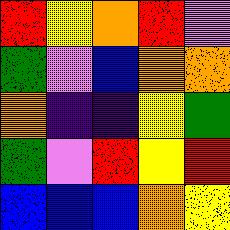[["red", "yellow", "orange", "red", "violet"], ["green", "violet", "blue", "orange", "orange"], ["orange", "indigo", "indigo", "yellow", "green"], ["green", "violet", "red", "yellow", "red"], ["blue", "blue", "blue", "orange", "yellow"]]